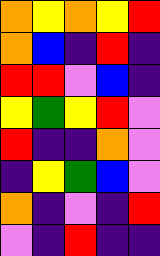[["orange", "yellow", "orange", "yellow", "red"], ["orange", "blue", "indigo", "red", "indigo"], ["red", "red", "violet", "blue", "indigo"], ["yellow", "green", "yellow", "red", "violet"], ["red", "indigo", "indigo", "orange", "violet"], ["indigo", "yellow", "green", "blue", "violet"], ["orange", "indigo", "violet", "indigo", "red"], ["violet", "indigo", "red", "indigo", "indigo"]]